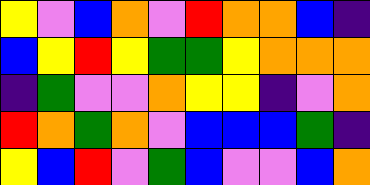[["yellow", "violet", "blue", "orange", "violet", "red", "orange", "orange", "blue", "indigo"], ["blue", "yellow", "red", "yellow", "green", "green", "yellow", "orange", "orange", "orange"], ["indigo", "green", "violet", "violet", "orange", "yellow", "yellow", "indigo", "violet", "orange"], ["red", "orange", "green", "orange", "violet", "blue", "blue", "blue", "green", "indigo"], ["yellow", "blue", "red", "violet", "green", "blue", "violet", "violet", "blue", "orange"]]